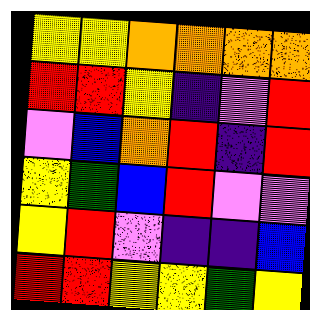[["yellow", "yellow", "orange", "orange", "orange", "orange"], ["red", "red", "yellow", "indigo", "violet", "red"], ["violet", "blue", "orange", "red", "indigo", "red"], ["yellow", "green", "blue", "red", "violet", "violet"], ["yellow", "red", "violet", "indigo", "indigo", "blue"], ["red", "red", "yellow", "yellow", "green", "yellow"]]